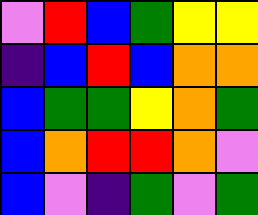[["violet", "red", "blue", "green", "yellow", "yellow"], ["indigo", "blue", "red", "blue", "orange", "orange"], ["blue", "green", "green", "yellow", "orange", "green"], ["blue", "orange", "red", "red", "orange", "violet"], ["blue", "violet", "indigo", "green", "violet", "green"]]